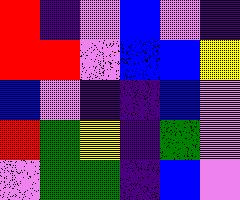[["red", "indigo", "violet", "blue", "violet", "indigo"], ["red", "red", "violet", "blue", "blue", "yellow"], ["blue", "violet", "indigo", "indigo", "blue", "violet"], ["red", "green", "yellow", "indigo", "green", "violet"], ["violet", "green", "green", "indigo", "blue", "violet"]]